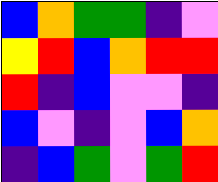[["blue", "orange", "green", "green", "indigo", "violet"], ["yellow", "red", "blue", "orange", "red", "red"], ["red", "indigo", "blue", "violet", "violet", "indigo"], ["blue", "violet", "indigo", "violet", "blue", "orange"], ["indigo", "blue", "green", "violet", "green", "red"]]